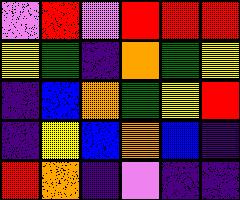[["violet", "red", "violet", "red", "red", "red"], ["yellow", "green", "indigo", "orange", "green", "yellow"], ["indigo", "blue", "orange", "green", "yellow", "red"], ["indigo", "yellow", "blue", "orange", "blue", "indigo"], ["red", "orange", "indigo", "violet", "indigo", "indigo"]]